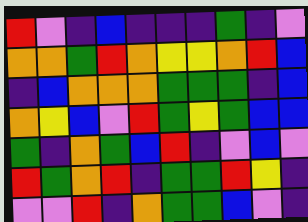[["red", "violet", "indigo", "blue", "indigo", "indigo", "indigo", "green", "indigo", "violet"], ["orange", "orange", "green", "red", "orange", "yellow", "yellow", "orange", "red", "blue"], ["indigo", "blue", "orange", "orange", "orange", "green", "green", "green", "indigo", "blue"], ["orange", "yellow", "blue", "violet", "red", "green", "yellow", "green", "blue", "blue"], ["green", "indigo", "orange", "green", "blue", "red", "indigo", "violet", "blue", "violet"], ["red", "green", "orange", "red", "indigo", "green", "green", "red", "yellow", "indigo"], ["violet", "violet", "red", "indigo", "orange", "green", "green", "blue", "violet", "indigo"]]